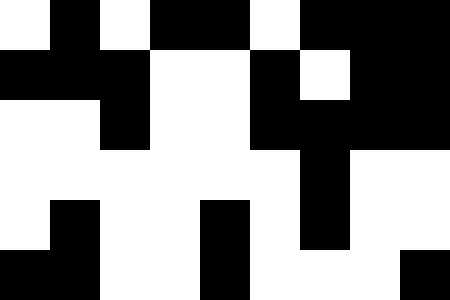[["white", "black", "white", "black", "black", "white", "black", "black", "black"], ["black", "black", "black", "white", "white", "black", "white", "black", "black"], ["white", "white", "black", "white", "white", "black", "black", "black", "black"], ["white", "white", "white", "white", "white", "white", "black", "white", "white"], ["white", "black", "white", "white", "black", "white", "black", "white", "white"], ["black", "black", "white", "white", "black", "white", "white", "white", "black"]]